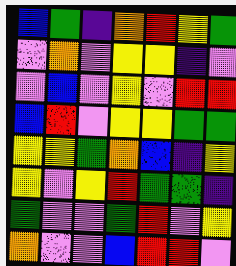[["blue", "green", "indigo", "orange", "red", "yellow", "green"], ["violet", "orange", "violet", "yellow", "yellow", "indigo", "violet"], ["violet", "blue", "violet", "yellow", "violet", "red", "red"], ["blue", "red", "violet", "yellow", "yellow", "green", "green"], ["yellow", "yellow", "green", "orange", "blue", "indigo", "yellow"], ["yellow", "violet", "yellow", "red", "green", "green", "indigo"], ["green", "violet", "violet", "green", "red", "violet", "yellow"], ["orange", "violet", "violet", "blue", "red", "red", "violet"]]